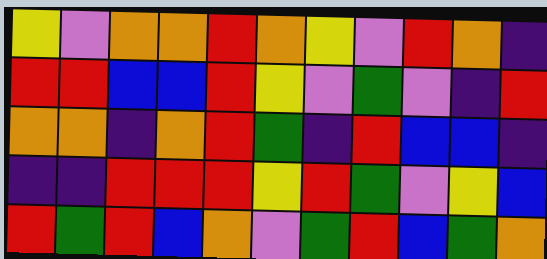[["yellow", "violet", "orange", "orange", "red", "orange", "yellow", "violet", "red", "orange", "indigo"], ["red", "red", "blue", "blue", "red", "yellow", "violet", "green", "violet", "indigo", "red"], ["orange", "orange", "indigo", "orange", "red", "green", "indigo", "red", "blue", "blue", "indigo"], ["indigo", "indigo", "red", "red", "red", "yellow", "red", "green", "violet", "yellow", "blue"], ["red", "green", "red", "blue", "orange", "violet", "green", "red", "blue", "green", "orange"]]